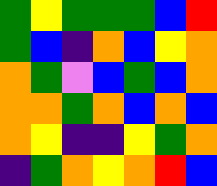[["green", "yellow", "green", "green", "green", "blue", "red"], ["green", "blue", "indigo", "orange", "blue", "yellow", "orange"], ["orange", "green", "violet", "blue", "green", "blue", "orange"], ["orange", "orange", "green", "orange", "blue", "orange", "blue"], ["orange", "yellow", "indigo", "indigo", "yellow", "green", "orange"], ["indigo", "green", "orange", "yellow", "orange", "red", "blue"]]